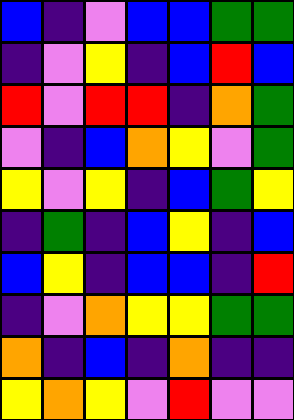[["blue", "indigo", "violet", "blue", "blue", "green", "green"], ["indigo", "violet", "yellow", "indigo", "blue", "red", "blue"], ["red", "violet", "red", "red", "indigo", "orange", "green"], ["violet", "indigo", "blue", "orange", "yellow", "violet", "green"], ["yellow", "violet", "yellow", "indigo", "blue", "green", "yellow"], ["indigo", "green", "indigo", "blue", "yellow", "indigo", "blue"], ["blue", "yellow", "indigo", "blue", "blue", "indigo", "red"], ["indigo", "violet", "orange", "yellow", "yellow", "green", "green"], ["orange", "indigo", "blue", "indigo", "orange", "indigo", "indigo"], ["yellow", "orange", "yellow", "violet", "red", "violet", "violet"]]